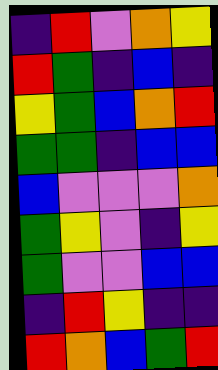[["indigo", "red", "violet", "orange", "yellow"], ["red", "green", "indigo", "blue", "indigo"], ["yellow", "green", "blue", "orange", "red"], ["green", "green", "indigo", "blue", "blue"], ["blue", "violet", "violet", "violet", "orange"], ["green", "yellow", "violet", "indigo", "yellow"], ["green", "violet", "violet", "blue", "blue"], ["indigo", "red", "yellow", "indigo", "indigo"], ["red", "orange", "blue", "green", "red"]]